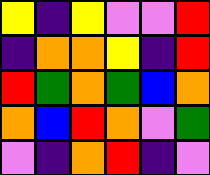[["yellow", "indigo", "yellow", "violet", "violet", "red"], ["indigo", "orange", "orange", "yellow", "indigo", "red"], ["red", "green", "orange", "green", "blue", "orange"], ["orange", "blue", "red", "orange", "violet", "green"], ["violet", "indigo", "orange", "red", "indigo", "violet"]]